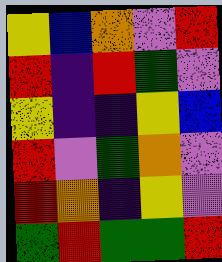[["yellow", "blue", "orange", "violet", "red"], ["red", "indigo", "red", "green", "violet"], ["yellow", "indigo", "indigo", "yellow", "blue"], ["red", "violet", "green", "orange", "violet"], ["red", "orange", "indigo", "yellow", "violet"], ["green", "red", "green", "green", "red"]]